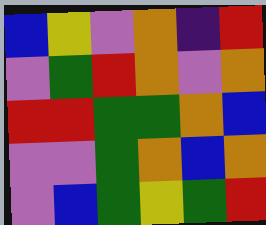[["blue", "yellow", "violet", "orange", "indigo", "red"], ["violet", "green", "red", "orange", "violet", "orange"], ["red", "red", "green", "green", "orange", "blue"], ["violet", "violet", "green", "orange", "blue", "orange"], ["violet", "blue", "green", "yellow", "green", "red"]]